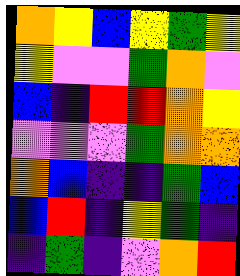[["orange", "yellow", "blue", "yellow", "green", "yellow"], ["yellow", "violet", "violet", "green", "orange", "violet"], ["blue", "indigo", "red", "red", "orange", "yellow"], ["violet", "violet", "violet", "green", "orange", "orange"], ["orange", "blue", "indigo", "indigo", "green", "blue"], ["blue", "red", "indigo", "yellow", "green", "indigo"], ["indigo", "green", "indigo", "violet", "orange", "red"]]